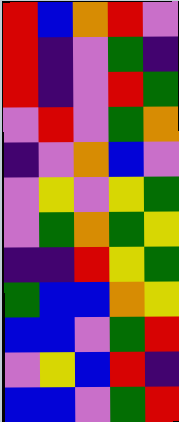[["red", "blue", "orange", "red", "violet"], ["red", "indigo", "violet", "green", "indigo"], ["red", "indigo", "violet", "red", "green"], ["violet", "red", "violet", "green", "orange"], ["indigo", "violet", "orange", "blue", "violet"], ["violet", "yellow", "violet", "yellow", "green"], ["violet", "green", "orange", "green", "yellow"], ["indigo", "indigo", "red", "yellow", "green"], ["green", "blue", "blue", "orange", "yellow"], ["blue", "blue", "violet", "green", "red"], ["violet", "yellow", "blue", "red", "indigo"], ["blue", "blue", "violet", "green", "red"]]